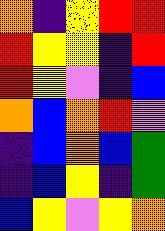[["orange", "indigo", "yellow", "red", "red"], ["red", "yellow", "yellow", "indigo", "red"], ["red", "yellow", "violet", "indigo", "blue"], ["orange", "blue", "orange", "red", "violet"], ["indigo", "blue", "orange", "blue", "green"], ["indigo", "blue", "yellow", "indigo", "green"], ["blue", "yellow", "violet", "yellow", "orange"]]